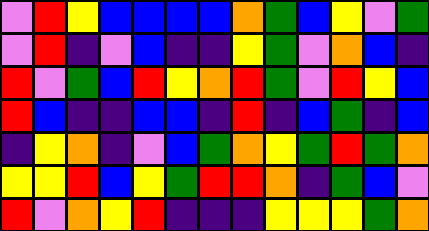[["violet", "red", "yellow", "blue", "blue", "blue", "blue", "orange", "green", "blue", "yellow", "violet", "green"], ["violet", "red", "indigo", "violet", "blue", "indigo", "indigo", "yellow", "green", "violet", "orange", "blue", "indigo"], ["red", "violet", "green", "blue", "red", "yellow", "orange", "red", "green", "violet", "red", "yellow", "blue"], ["red", "blue", "indigo", "indigo", "blue", "blue", "indigo", "red", "indigo", "blue", "green", "indigo", "blue"], ["indigo", "yellow", "orange", "indigo", "violet", "blue", "green", "orange", "yellow", "green", "red", "green", "orange"], ["yellow", "yellow", "red", "blue", "yellow", "green", "red", "red", "orange", "indigo", "green", "blue", "violet"], ["red", "violet", "orange", "yellow", "red", "indigo", "indigo", "indigo", "yellow", "yellow", "yellow", "green", "orange"]]